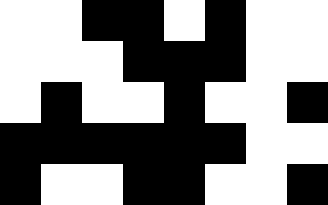[["white", "white", "black", "black", "white", "black", "white", "white"], ["white", "white", "white", "black", "black", "black", "white", "white"], ["white", "black", "white", "white", "black", "white", "white", "black"], ["black", "black", "black", "black", "black", "black", "white", "white"], ["black", "white", "white", "black", "black", "white", "white", "black"]]